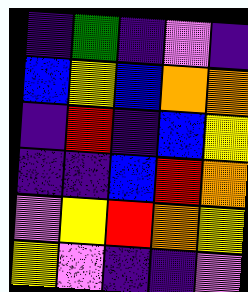[["indigo", "green", "indigo", "violet", "indigo"], ["blue", "yellow", "blue", "orange", "orange"], ["indigo", "red", "indigo", "blue", "yellow"], ["indigo", "indigo", "blue", "red", "orange"], ["violet", "yellow", "red", "orange", "yellow"], ["yellow", "violet", "indigo", "indigo", "violet"]]